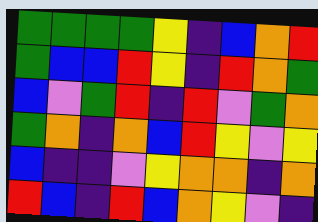[["green", "green", "green", "green", "yellow", "indigo", "blue", "orange", "red"], ["green", "blue", "blue", "red", "yellow", "indigo", "red", "orange", "green"], ["blue", "violet", "green", "red", "indigo", "red", "violet", "green", "orange"], ["green", "orange", "indigo", "orange", "blue", "red", "yellow", "violet", "yellow"], ["blue", "indigo", "indigo", "violet", "yellow", "orange", "orange", "indigo", "orange"], ["red", "blue", "indigo", "red", "blue", "orange", "yellow", "violet", "indigo"]]